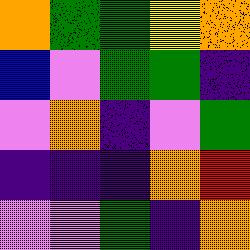[["orange", "green", "green", "yellow", "orange"], ["blue", "violet", "green", "green", "indigo"], ["violet", "orange", "indigo", "violet", "green"], ["indigo", "indigo", "indigo", "orange", "red"], ["violet", "violet", "green", "indigo", "orange"]]